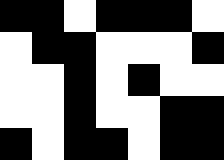[["black", "black", "white", "black", "black", "black", "white"], ["white", "black", "black", "white", "white", "white", "black"], ["white", "white", "black", "white", "black", "white", "white"], ["white", "white", "black", "white", "white", "black", "black"], ["black", "white", "black", "black", "white", "black", "black"]]